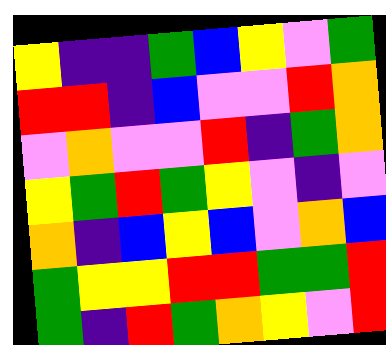[["yellow", "indigo", "indigo", "green", "blue", "yellow", "violet", "green"], ["red", "red", "indigo", "blue", "violet", "violet", "red", "orange"], ["violet", "orange", "violet", "violet", "red", "indigo", "green", "orange"], ["yellow", "green", "red", "green", "yellow", "violet", "indigo", "violet"], ["orange", "indigo", "blue", "yellow", "blue", "violet", "orange", "blue"], ["green", "yellow", "yellow", "red", "red", "green", "green", "red"], ["green", "indigo", "red", "green", "orange", "yellow", "violet", "red"]]